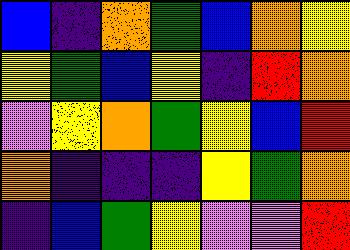[["blue", "indigo", "orange", "green", "blue", "orange", "yellow"], ["yellow", "green", "blue", "yellow", "indigo", "red", "orange"], ["violet", "yellow", "orange", "green", "yellow", "blue", "red"], ["orange", "indigo", "indigo", "indigo", "yellow", "green", "orange"], ["indigo", "blue", "green", "yellow", "violet", "violet", "red"]]